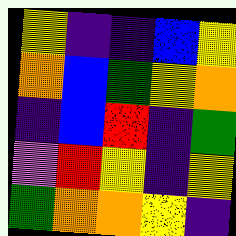[["yellow", "indigo", "indigo", "blue", "yellow"], ["orange", "blue", "green", "yellow", "orange"], ["indigo", "blue", "red", "indigo", "green"], ["violet", "red", "yellow", "indigo", "yellow"], ["green", "orange", "orange", "yellow", "indigo"]]